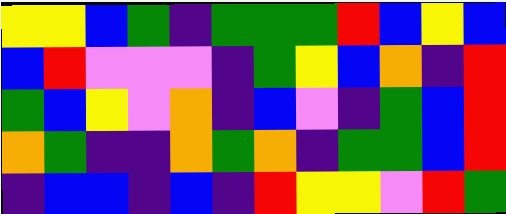[["yellow", "yellow", "blue", "green", "indigo", "green", "green", "green", "red", "blue", "yellow", "blue"], ["blue", "red", "violet", "violet", "violet", "indigo", "green", "yellow", "blue", "orange", "indigo", "red"], ["green", "blue", "yellow", "violet", "orange", "indigo", "blue", "violet", "indigo", "green", "blue", "red"], ["orange", "green", "indigo", "indigo", "orange", "green", "orange", "indigo", "green", "green", "blue", "red"], ["indigo", "blue", "blue", "indigo", "blue", "indigo", "red", "yellow", "yellow", "violet", "red", "green"]]